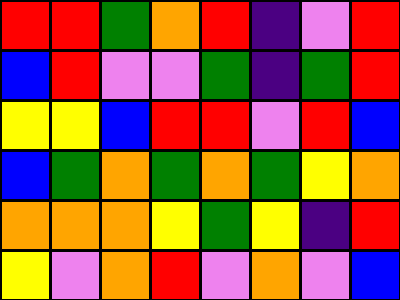[["red", "red", "green", "orange", "red", "indigo", "violet", "red"], ["blue", "red", "violet", "violet", "green", "indigo", "green", "red"], ["yellow", "yellow", "blue", "red", "red", "violet", "red", "blue"], ["blue", "green", "orange", "green", "orange", "green", "yellow", "orange"], ["orange", "orange", "orange", "yellow", "green", "yellow", "indigo", "red"], ["yellow", "violet", "orange", "red", "violet", "orange", "violet", "blue"]]